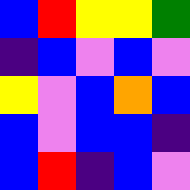[["blue", "red", "yellow", "yellow", "green"], ["indigo", "blue", "violet", "blue", "violet"], ["yellow", "violet", "blue", "orange", "blue"], ["blue", "violet", "blue", "blue", "indigo"], ["blue", "red", "indigo", "blue", "violet"]]